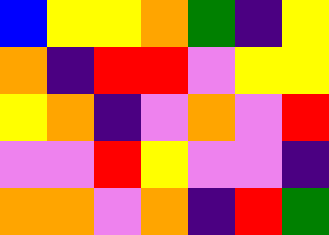[["blue", "yellow", "yellow", "orange", "green", "indigo", "yellow"], ["orange", "indigo", "red", "red", "violet", "yellow", "yellow"], ["yellow", "orange", "indigo", "violet", "orange", "violet", "red"], ["violet", "violet", "red", "yellow", "violet", "violet", "indigo"], ["orange", "orange", "violet", "orange", "indigo", "red", "green"]]